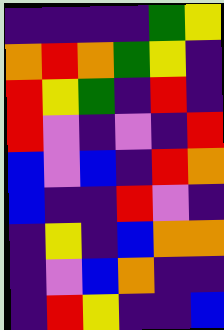[["indigo", "indigo", "indigo", "indigo", "green", "yellow"], ["orange", "red", "orange", "green", "yellow", "indigo"], ["red", "yellow", "green", "indigo", "red", "indigo"], ["red", "violet", "indigo", "violet", "indigo", "red"], ["blue", "violet", "blue", "indigo", "red", "orange"], ["blue", "indigo", "indigo", "red", "violet", "indigo"], ["indigo", "yellow", "indigo", "blue", "orange", "orange"], ["indigo", "violet", "blue", "orange", "indigo", "indigo"], ["indigo", "red", "yellow", "indigo", "indigo", "blue"]]